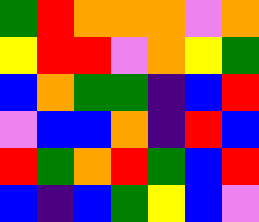[["green", "red", "orange", "orange", "orange", "violet", "orange"], ["yellow", "red", "red", "violet", "orange", "yellow", "green"], ["blue", "orange", "green", "green", "indigo", "blue", "red"], ["violet", "blue", "blue", "orange", "indigo", "red", "blue"], ["red", "green", "orange", "red", "green", "blue", "red"], ["blue", "indigo", "blue", "green", "yellow", "blue", "violet"]]